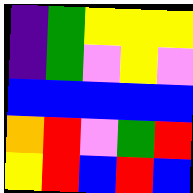[["indigo", "green", "yellow", "yellow", "yellow"], ["indigo", "green", "violet", "yellow", "violet"], ["blue", "blue", "blue", "blue", "blue"], ["orange", "red", "violet", "green", "red"], ["yellow", "red", "blue", "red", "blue"]]